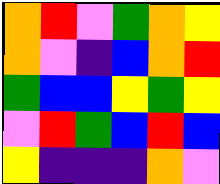[["orange", "red", "violet", "green", "orange", "yellow"], ["orange", "violet", "indigo", "blue", "orange", "red"], ["green", "blue", "blue", "yellow", "green", "yellow"], ["violet", "red", "green", "blue", "red", "blue"], ["yellow", "indigo", "indigo", "indigo", "orange", "violet"]]